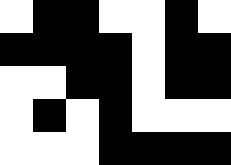[["white", "black", "black", "white", "white", "black", "white"], ["black", "black", "black", "black", "white", "black", "black"], ["white", "white", "black", "black", "white", "black", "black"], ["white", "black", "white", "black", "white", "white", "white"], ["white", "white", "white", "black", "black", "black", "black"]]